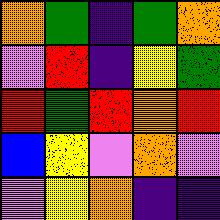[["orange", "green", "indigo", "green", "orange"], ["violet", "red", "indigo", "yellow", "green"], ["red", "green", "red", "orange", "red"], ["blue", "yellow", "violet", "orange", "violet"], ["violet", "yellow", "orange", "indigo", "indigo"]]